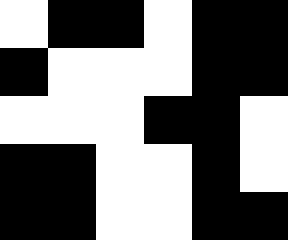[["white", "black", "black", "white", "black", "black"], ["black", "white", "white", "white", "black", "black"], ["white", "white", "white", "black", "black", "white"], ["black", "black", "white", "white", "black", "white"], ["black", "black", "white", "white", "black", "black"]]